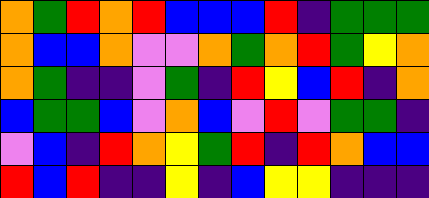[["orange", "green", "red", "orange", "red", "blue", "blue", "blue", "red", "indigo", "green", "green", "green"], ["orange", "blue", "blue", "orange", "violet", "violet", "orange", "green", "orange", "red", "green", "yellow", "orange"], ["orange", "green", "indigo", "indigo", "violet", "green", "indigo", "red", "yellow", "blue", "red", "indigo", "orange"], ["blue", "green", "green", "blue", "violet", "orange", "blue", "violet", "red", "violet", "green", "green", "indigo"], ["violet", "blue", "indigo", "red", "orange", "yellow", "green", "red", "indigo", "red", "orange", "blue", "blue"], ["red", "blue", "red", "indigo", "indigo", "yellow", "indigo", "blue", "yellow", "yellow", "indigo", "indigo", "indigo"]]